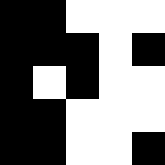[["black", "black", "white", "white", "white"], ["black", "black", "black", "white", "black"], ["black", "white", "black", "white", "white"], ["black", "black", "white", "white", "white"], ["black", "black", "white", "white", "black"]]